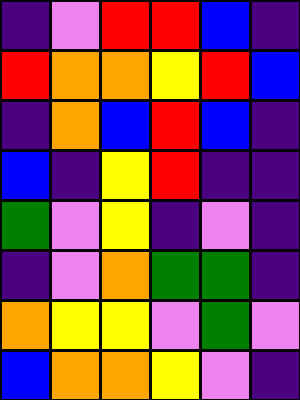[["indigo", "violet", "red", "red", "blue", "indigo"], ["red", "orange", "orange", "yellow", "red", "blue"], ["indigo", "orange", "blue", "red", "blue", "indigo"], ["blue", "indigo", "yellow", "red", "indigo", "indigo"], ["green", "violet", "yellow", "indigo", "violet", "indigo"], ["indigo", "violet", "orange", "green", "green", "indigo"], ["orange", "yellow", "yellow", "violet", "green", "violet"], ["blue", "orange", "orange", "yellow", "violet", "indigo"]]